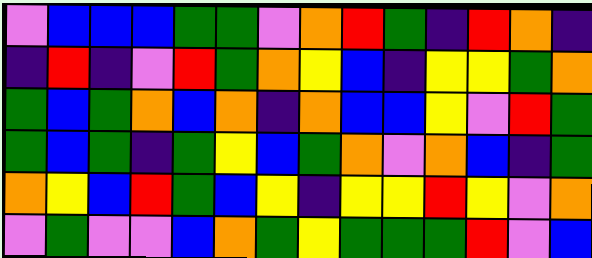[["violet", "blue", "blue", "blue", "green", "green", "violet", "orange", "red", "green", "indigo", "red", "orange", "indigo"], ["indigo", "red", "indigo", "violet", "red", "green", "orange", "yellow", "blue", "indigo", "yellow", "yellow", "green", "orange"], ["green", "blue", "green", "orange", "blue", "orange", "indigo", "orange", "blue", "blue", "yellow", "violet", "red", "green"], ["green", "blue", "green", "indigo", "green", "yellow", "blue", "green", "orange", "violet", "orange", "blue", "indigo", "green"], ["orange", "yellow", "blue", "red", "green", "blue", "yellow", "indigo", "yellow", "yellow", "red", "yellow", "violet", "orange"], ["violet", "green", "violet", "violet", "blue", "orange", "green", "yellow", "green", "green", "green", "red", "violet", "blue"]]